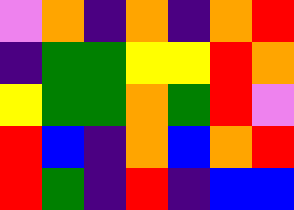[["violet", "orange", "indigo", "orange", "indigo", "orange", "red"], ["indigo", "green", "green", "yellow", "yellow", "red", "orange"], ["yellow", "green", "green", "orange", "green", "red", "violet"], ["red", "blue", "indigo", "orange", "blue", "orange", "red"], ["red", "green", "indigo", "red", "indigo", "blue", "blue"]]